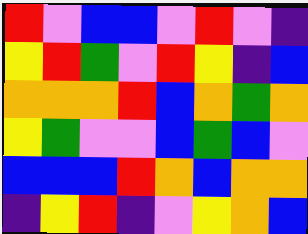[["red", "violet", "blue", "blue", "violet", "red", "violet", "indigo"], ["yellow", "red", "green", "violet", "red", "yellow", "indigo", "blue"], ["orange", "orange", "orange", "red", "blue", "orange", "green", "orange"], ["yellow", "green", "violet", "violet", "blue", "green", "blue", "violet"], ["blue", "blue", "blue", "red", "orange", "blue", "orange", "orange"], ["indigo", "yellow", "red", "indigo", "violet", "yellow", "orange", "blue"]]